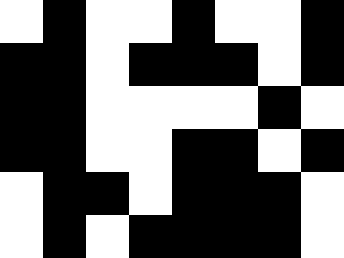[["white", "black", "white", "white", "black", "white", "white", "black"], ["black", "black", "white", "black", "black", "black", "white", "black"], ["black", "black", "white", "white", "white", "white", "black", "white"], ["black", "black", "white", "white", "black", "black", "white", "black"], ["white", "black", "black", "white", "black", "black", "black", "white"], ["white", "black", "white", "black", "black", "black", "black", "white"]]